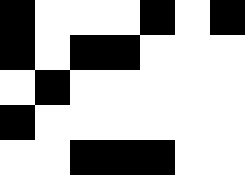[["black", "white", "white", "white", "black", "white", "black"], ["black", "white", "black", "black", "white", "white", "white"], ["white", "black", "white", "white", "white", "white", "white"], ["black", "white", "white", "white", "white", "white", "white"], ["white", "white", "black", "black", "black", "white", "white"]]